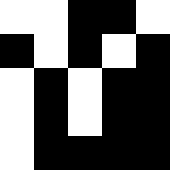[["white", "white", "black", "black", "white"], ["black", "white", "black", "white", "black"], ["white", "black", "white", "black", "black"], ["white", "black", "white", "black", "black"], ["white", "black", "black", "black", "black"]]